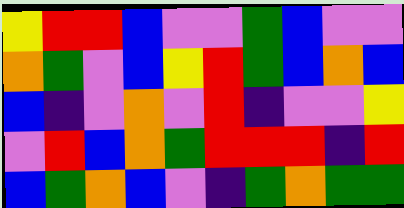[["yellow", "red", "red", "blue", "violet", "violet", "green", "blue", "violet", "violet"], ["orange", "green", "violet", "blue", "yellow", "red", "green", "blue", "orange", "blue"], ["blue", "indigo", "violet", "orange", "violet", "red", "indigo", "violet", "violet", "yellow"], ["violet", "red", "blue", "orange", "green", "red", "red", "red", "indigo", "red"], ["blue", "green", "orange", "blue", "violet", "indigo", "green", "orange", "green", "green"]]